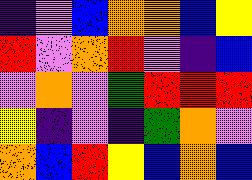[["indigo", "violet", "blue", "orange", "orange", "blue", "yellow"], ["red", "violet", "orange", "red", "violet", "indigo", "blue"], ["violet", "orange", "violet", "green", "red", "red", "red"], ["yellow", "indigo", "violet", "indigo", "green", "orange", "violet"], ["orange", "blue", "red", "yellow", "blue", "orange", "blue"]]